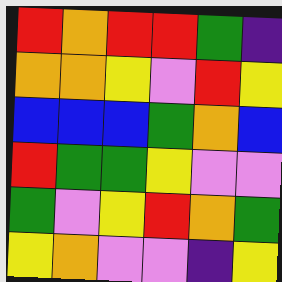[["red", "orange", "red", "red", "green", "indigo"], ["orange", "orange", "yellow", "violet", "red", "yellow"], ["blue", "blue", "blue", "green", "orange", "blue"], ["red", "green", "green", "yellow", "violet", "violet"], ["green", "violet", "yellow", "red", "orange", "green"], ["yellow", "orange", "violet", "violet", "indigo", "yellow"]]